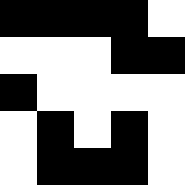[["black", "black", "black", "black", "white"], ["white", "white", "white", "black", "black"], ["black", "white", "white", "white", "white"], ["white", "black", "white", "black", "white"], ["white", "black", "black", "black", "white"]]